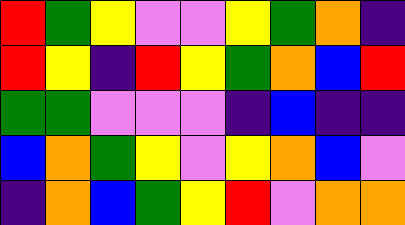[["red", "green", "yellow", "violet", "violet", "yellow", "green", "orange", "indigo"], ["red", "yellow", "indigo", "red", "yellow", "green", "orange", "blue", "red"], ["green", "green", "violet", "violet", "violet", "indigo", "blue", "indigo", "indigo"], ["blue", "orange", "green", "yellow", "violet", "yellow", "orange", "blue", "violet"], ["indigo", "orange", "blue", "green", "yellow", "red", "violet", "orange", "orange"]]